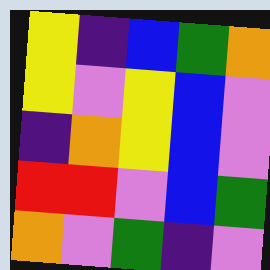[["yellow", "indigo", "blue", "green", "orange"], ["yellow", "violet", "yellow", "blue", "violet"], ["indigo", "orange", "yellow", "blue", "violet"], ["red", "red", "violet", "blue", "green"], ["orange", "violet", "green", "indigo", "violet"]]